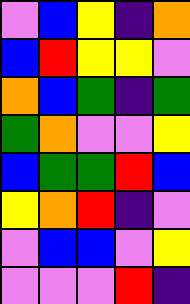[["violet", "blue", "yellow", "indigo", "orange"], ["blue", "red", "yellow", "yellow", "violet"], ["orange", "blue", "green", "indigo", "green"], ["green", "orange", "violet", "violet", "yellow"], ["blue", "green", "green", "red", "blue"], ["yellow", "orange", "red", "indigo", "violet"], ["violet", "blue", "blue", "violet", "yellow"], ["violet", "violet", "violet", "red", "indigo"]]